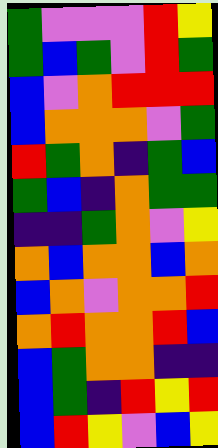[["green", "violet", "violet", "violet", "red", "yellow"], ["green", "blue", "green", "violet", "red", "green"], ["blue", "violet", "orange", "red", "red", "red"], ["blue", "orange", "orange", "orange", "violet", "green"], ["red", "green", "orange", "indigo", "green", "blue"], ["green", "blue", "indigo", "orange", "green", "green"], ["indigo", "indigo", "green", "orange", "violet", "yellow"], ["orange", "blue", "orange", "orange", "blue", "orange"], ["blue", "orange", "violet", "orange", "orange", "red"], ["orange", "red", "orange", "orange", "red", "blue"], ["blue", "green", "orange", "orange", "indigo", "indigo"], ["blue", "green", "indigo", "red", "yellow", "red"], ["blue", "red", "yellow", "violet", "blue", "yellow"]]